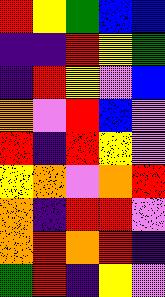[["red", "yellow", "green", "blue", "blue"], ["indigo", "indigo", "red", "yellow", "green"], ["indigo", "red", "yellow", "violet", "blue"], ["orange", "violet", "red", "blue", "violet"], ["red", "indigo", "red", "yellow", "violet"], ["yellow", "orange", "violet", "orange", "red"], ["orange", "indigo", "red", "red", "violet"], ["orange", "red", "orange", "red", "indigo"], ["green", "red", "indigo", "yellow", "violet"]]